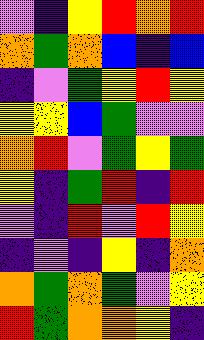[["violet", "indigo", "yellow", "red", "orange", "red"], ["orange", "green", "orange", "blue", "indigo", "blue"], ["indigo", "violet", "green", "yellow", "red", "yellow"], ["yellow", "yellow", "blue", "green", "violet", "violet"], ["orange", "red", "violet", "green", "yellow", "green"], ["yellow", "indigo", "green", "red", "indigo", "red"], ["violet", "indigo", "red", "violet", "red", "yellow"], ["indigo", "violet", "indigo", "yellow", "indigo", "orange"], ["orange", "green", "orange", "green", "violet", "yellow"], ["red", "green", "orange", "orange", "yellow", "indigo"]]